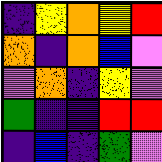[["indigo", "yellow", "orange", "yellow", "red"], ["orange", "indigo", "orange", "blue", "violet"], ["violet", "orange", "indigo", "yellow", "violet"], ["green", "indigo", "indigo", "red", "red"], ["indigo", "blue", "indigo", "green", "violet"]]